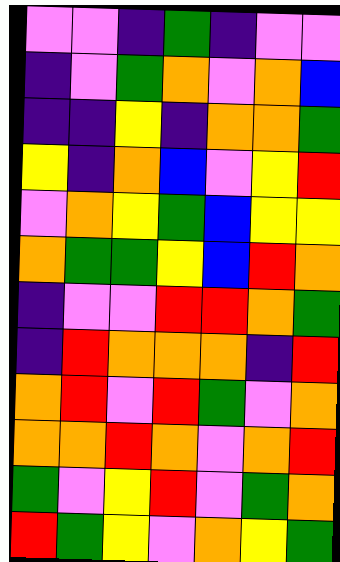[["violet", "violet", "indigo", "green", "indigo", "violet", "violet"], ["indigo", "violet", "green", "orange", "violet", "orange", "blue"], ["indigo", "indigo", "yellow", "indigo", "orange", "orange", "green"], ["yellow", "indigo", "orange", "blue", "violet", "yellow", "red"], ["violet", "orange", "yellow", "green", "blue", "yellow", "yellow"], ["orange", "green", "green", "yellow", "blue", "red", "orange"], ["indigo", "violet", "violet", "red", "red", "orange", "green"], ["indigo", "red", "orange", "orange", "orange", "indigo", "red"], ["orange", "red", "violet", "red", "green", "violet", "orange"], ["orange", "orange", "red", "orange", "violet", "orange", "red"], ["green", "violet", "yellow", "red", "violet", "green", "orange"], ["red", "green", "yellow", "violet", "orange", "yellow", "green"]]